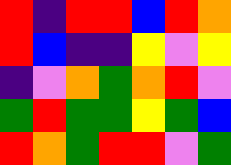[["red", "indigo", "red", "red", "blue", "red", "orange"], ["red", "blue", "indigo", "indigo", "yellow", "violet", "yellow"], ["indigo", "violet", "orange", "green", "orange", "red", "violet"], ["green", "red", "green", "green", "yellow", "green", "blue"], ["red", "orange", "green", "red", "red", "violet", "green"]]